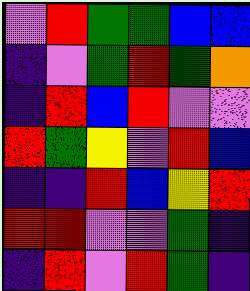[["violet", "red", "green", "green", "blue", "blue"], ["indigo", "violet", "green", "red", "green", "orange"], ["indigo", "red", "blue", "red", "violet", "violet"], ["red", "green", "yellow", "violet", "red", "blue"], ["indigo", "indigo", "red", "blue", "yellow", "red"], ["red", "red", "violet", "violet", "green", "indigo"], ["indigo", "red", "violet", "red", "green", "indigo"]]